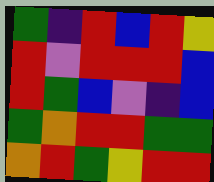[["green", "indigo", "red", "blue", "red", "yellow"], ["red", "violet", "red", "red", "red", "blue"], ["red", "green", "blue", "violet", "indigo", "blue"], ["green", "orange", "red", "red", "green", "green"], ["orange", "red", "green", "yellow", "red", "red"]]